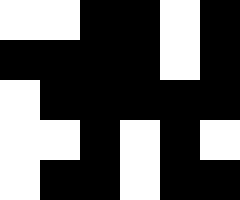[["white", "white", "black", "black", "white", "black"], ["black", "black", "black", "black", "white", "black"], ["white", "black", "black", "black", "black", "black"], ["white", "white", "black", "white", "black", "white"], ["white", "black", "black", "white", "black", "black"]]